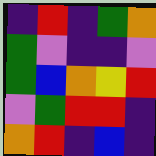[["indigo", "red", "indigo", "green", "orange"], ["green", "violet", "indigo", "indigo", "violet"], ["green", "blue", "orange", "yellow", "red"], ["violet", "green", "red", "red", "indigo"], ["orange", "red", "indigo", "blue", "indigo"]]